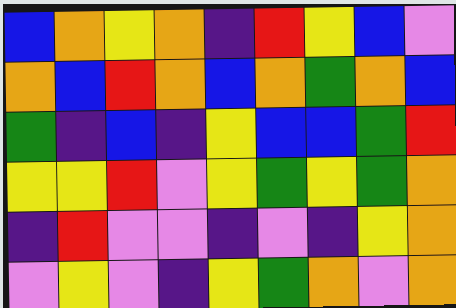[["blue", "orange", "yellow", "orange", "indigo", "red", "yellow", "blue", "violet"], ["orange", "blue", "red", "orange", "blue", "orange", "green", "orange", "blue"], ["green", "indigo", "blue", "indigo", "yellow", "blue", "blue", "green", "red"], ["yellow", "yellow", "red", "violet", "yellow", "green", "yellow", "green", "orange"], ["indigo", "red", "violet", "violet", "indigo", "violet", "indigo", "yellow", "orange"], ["violet", "yellow", "violet", "indigo", "yellow", "green", "orange", "violet", "orange"]]